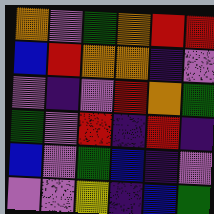[["orange", "violet", "green", "orange", "red", "red"], ["blue", "red", "orange", "orange", "indigo", "violet"], ["violet", "indigo", "violet", "red", "orange", "green"], ["green", "violet", "red", "indigo", "red", "indigo"], ["blue", "violet", "green", "blue", "indigo", "violet"], ["violet", "violet", "yellow", "indigo", "blue", "green"]]